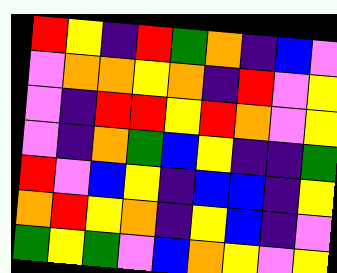[["red", "yellow", "indigo", "red", "green", "orange", "indigo", "blue", "violet"], ["violet", "orange", "orange", "yellow", "orange", "indigo", "red", "violet", "yellow"], ["violet", "indigo", "red", "red", "yellow", "red", "orange", "violet", "yellow"], ["violet", "indigo", "orange", "green", "blue", "yellow", "indigo", "indigo", "green"], ["red", "violet", "blue", "yellow", "indigo", "blue", "blue", "indigo", "yellow"], ["orange", "red", "yellow", "orange", "indigo", "yellow", "blue", "indigo", "violet"], ["green", "yellow", "green", "violet", "blue", "orange", "yellow", "violet", "yellow"]]